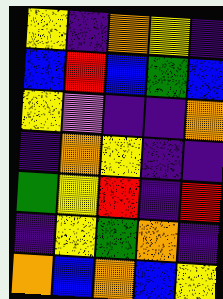[["yellow", "indigo", "orange", "yellow", "indigo"], ["blue", "red", "blue", "green", "blue"], ["yellow", "violet", "indigo", "indigo", "orange"], ["indigo", "orange", "yellow", "indigo", "indigo"], ["green", "yellow", "red", "indigo", "red"], ["indigo", "yellow", "green", "orange", "indigo"], ["orange", "blue", "orange", "blue", "yellow"]]